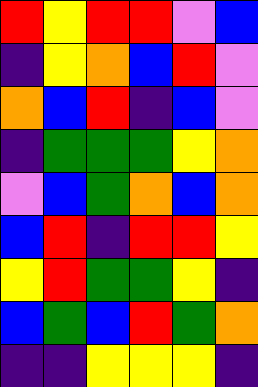[["red", "yellow", "red", "red", "violet", "blue"], ["indigo", "yellow", "orange", "blue", "red", "violet"], ["orange", "blue", "red", "indigo", "blue", "violet"], ["indigo", "green", "green", "green", "yellow", "orange"], ["violet", "blue", "green", "orange", "blue", "orange"], ["blue", "red", "indigo", "red", "red", "yellow"], ["yellow", "red", "green", "green", "yellow", "indigo"], ["blue", "green", "blue", "red", "green", "orange"], ["indigo", "indigo", "yellow", "yellow", "yellow", "indigo"]]